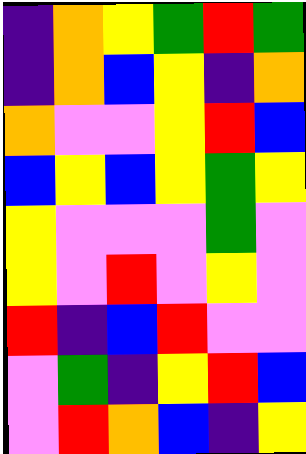[["indigo", "orange", "yellow", "green", "red", "green"], ["indigo", "orange", "blue", "yellow", "indigo", "orange"], ["orange", "violet", "violet", "yellow", "red", "blue"], ["blue", "yellow", "blue", "yellow", "green", "yellow"], ["yellow", "violet", "violet", "violet", "green", "violet"], ["yellow", "violet", "red", "violet", "yellow", "violet"], ["red", "indigo", "blue", "red", "violet", "violet"], ["violet", "green", "indigo", "yellow", "red", "blue"], ["violet", "red", "orange", "blue", "indigo", "yellow"]]